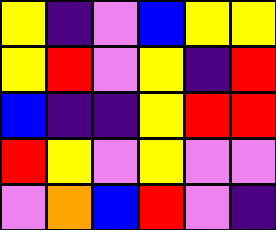[["yellow", "indigo", "violet", "blue", "yellow", "yellow"], ["yellow", "red", "violet", "yellow", "indigo", "red"], ["blue", "indigo", "indigo", "yellow", "red", "red"], ["red", "yellow", "violet", "yellow", "violet", "violet"], ["violet", "orange", "blue", "red", "violet", "indigo"]]